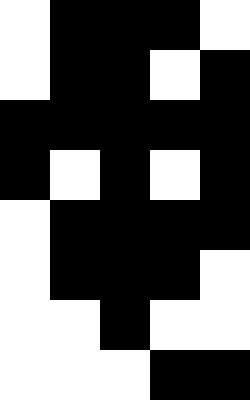[["white", "black", "black", "black", "white"], ["white", "black", "black", "white", "black"], ["black", "black", "black", "black", "black"], ["black", "white", "black", "white", "black"], ["white", "black", "black", "black", "black"], ["white", "black", "black", "black", "white"], ["white", "white", "black", "white", "white"], ["white", "white", "white", "black", "black"]]